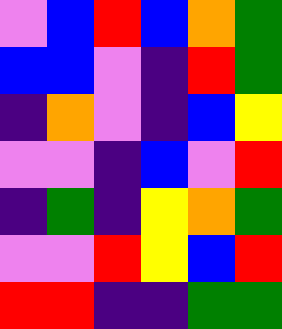[["violet", "blue", "red", "blue", "orange", "green"], ["blue", "blue", "violet", "indigo", "red", "green"], ["indigo", "orange", "violet", "indigo", "blue", "yellow"], ["violet", "violet", "indigo", "blue", "violet", "red"], ["indigo", "green", "indigo", "yellow", "orange", "green"], ["violet", "violet", "red", "yellow", "blue", "red"], ["red", "red", "indigo", "indigo", "green", "green"]]